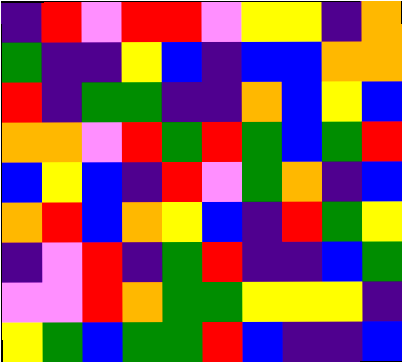[["indigo", "red", "violet", "red", "red", "violet", "yellow", "yellow", "indigo", "orange"], ["green", "indigo", "indigo", "yellow", "blue", "indigo", "blue", "blue", "orange", "orange"], ["red", "indigo", "green", "green", "indigo", "indigo", "orange", "blue", "yellow", "blue"], ["orange", "orange", "violet", "red", "green", "red", "green", "blue", "green", "red"], ["blue", "yellow", "blue", "indigo", "red", "violet", "green", "orange", "indigo", "blue"], ["orange", "red", "blue", "orange", "yellow", "blue", "indigo", "red", "green", "yellow"], ["indigo", "violet", "red", "indigo", "green", "red", "indigo", "indigo", "blue", "green"], ["violet", "violet", "red", "orange", "green", "green", "yellow", "yellow", "yellow", "indigo"], ["yellow", "green", "blue", "green", "green", "red", "blue", "indigo", "indigo", "blue"]]